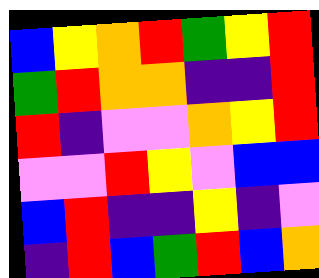[["blue", "yellow", "orange", "red", "green", "yellow", "red"], ["green", "red", "orange", "orange", "indigo", "indigo", "red"], ["red", "indigo", "violet", "violet", "orange", "yellow", "red"], ["violet", "violet", "red", "yellow", "violet", "blue", "blue"], ["blue", "red", "indigo", "indigo", "yellow", "indigo", "violet"], ["indigo", "red", "blue", "green", "red", "blue", "orange"]]